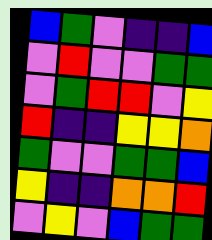[["blue", "green", "violet", "indigo", "indigo", "blue"], ["violet", "red", "violet", "violet", "green", "green"], ["violet", "green", "red", "red", "violet", "yellow"], ["red", "indigo", "indigo", "yellow", "yellow", "orange"], ["green", "violet", "violet", "green", "green", "blue"], ["yellow", "indigo", "indigo", "orange", "orange", "red"], ["violet", "yellow", "violet", "blue", "green", "green"]]